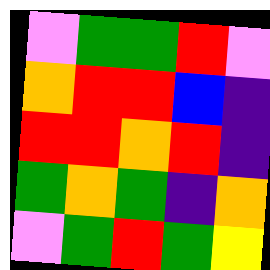[["violet", "green", "green", "red", "violet"], ["orange", "red", "red", "blue", "indigo"], ["red", "red", "orange", "red", "indigo"], ["green", "orange", "green", "indigo", "orange"], ["violet", "green", "red", "green", "yellow"]]